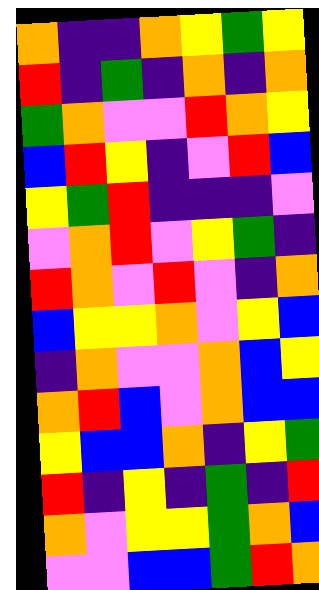[["orange", "indigo", "indigo", "orange", "yellow", "green", "yellow"], ["red", "indigo", "green", "indigo", "orange", "indigo", "orange"], ["green", "orange", "violet", "violet", "red", "orange", "yellow"], ["blue", "red", "yellow", "indigo", "violet", "red", "blue"], ["yellow", "green", "red", "indigo", "indigo", "indigo", "violet"], ["violet", "orange", "red", "violet", "yellow", "green", "indigo"], ["red", "orange", "violet", "red", "violet", "indigo", "orange"], ["blue", "yellow", "yellow", "orange", "violet", "yellow", "blue"], ["indigo", "orange", "violet", "violet", "orange", "blue", "yellow"], ["orange", "red", "blue", "violet", "orange", "blue", "blue"], ["yellow", "blue", "blue", "orange", "indigo", "yellow", "green"], ["red", "indigo", "yellow", "indigo", "green", "indigo", "red"], ["orange", "violet", "yellow", "yellow", "green", "orange", "blue"], ["violet", "violet", "blue", "blue", "green", "red", "orange"]]